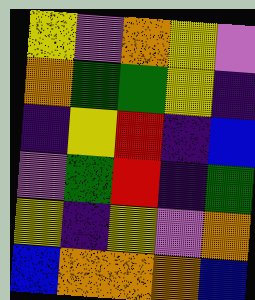[["yellow", "violet", "orange", "yellow", "violet"], ["orange", "green", "green", "yellow", "indigo"], ["indigo", "yellow", "red", "indigo", "blue"], ["violet", "green", "red", "indigo", "green"], ["yellow", "indigo", "yellow", "violet", "orange"], ["blue", "orange", "orange", "orange", "blue"]]